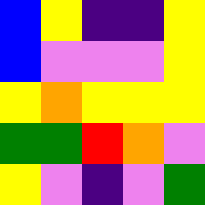[["blue", "yellow", "indigo", "indigo", "yellow"], ["blue", "violet", "violet", "violet", "yellow"], ["yellow", "orange", "yellow", "yellow", "yellow"], ["green", "green", "red", "orange", "violet"], ["yellow", "violet", "indigo", "violet", "green"]]